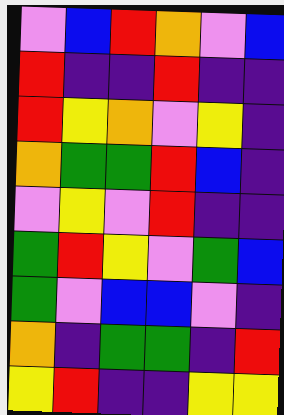[["violet", "blue", "red", "orange", "violet", "blue"], ["red", "indigo", "indigo", "red", "indigo", "indigo"], ["red", "yellow", "orange", "violet", "yellow", "indigo"], ["orange", "green", "green", "red", "blue", "indigo"], ["violet", "yellow", "violet", "red", "indigo", "indigo"], ["green", "red", "yellow", "violet", "green", "blue"], ["green", "violet", "blue", "blue", "violet", "indigo"], ["orange", "indigo", "green", "green", "indigo", "red"], ["yellow", "red", "indigo", "indigo", "yellow", "yellow"]]